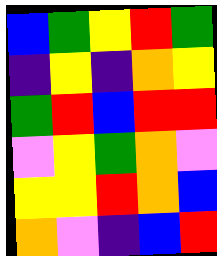[["blue", "green", "yellow", "red", "green"], ["indigo", "yellow", "indigo", "orange", "yellow"], ["green", "red", "blue", "red", "red"], ["violet", "yellow", "green", "orange", "violet"], ["yellow", "yellow", "red", "orange", "blue"], ["orange", "violet", "indigo", "blue", "red"]]